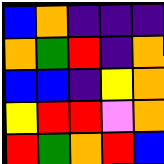[["blue", "orange", "indigo", "indigo", "indigo"], ["orange", "green", "red", "indigo", "orange"], ["blue", "blue", "indigo", "yellow", "orange"], ["yellow", "red", "red", "violet", "orange"], ["red", "green", "orange", "red", "blue"]]